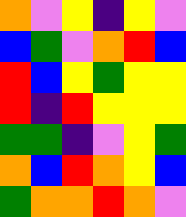[["orange", "violet", "yellow", "indigo", "yellow", "violet"], ["blue", "green", "violet", "orange", "red", "blue"], ["red", "blue", "yellow", "green", "yellow", "yellow"], ["red", "indigo", "red", "yellow", "yellow", "yellow"], ["green", "green", "indigo", "violet", "yellow", "green"], ["orange", "blue", "red", "orange", "yellow", "blue"], ["green", "orange", "orange", "red", "orange", "violet"]]